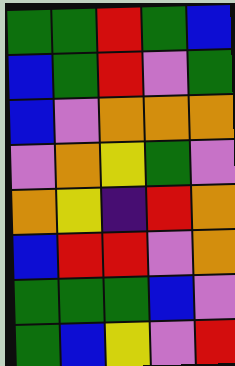[["green", "green", "red", "green", "blue"], ["blue", "green", "red", "violet", "green"], ["blue", "violet", "orange", "orange", "orange"], ["violet", "orange", "yellow", "green", "violet"], ["orange", "yellow", "indigo", "red", "orange"], ["blue", "red", "red", "violet", "orange"], ["green", "green", "green", "blue", "violet"], ["green", "blue", "yellow", "violet", "red"]]